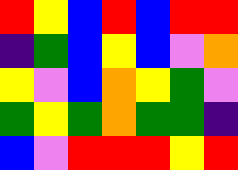[["red", "yellow", "blue", "red", "blue", "red", "red"], ["indigo", "green", "blue", "yellow", "blue", "violet", "orange"], ["yellow", "violet", "blue", "orange", "yellow", "green", "violet"], ["green", "yellow", "green", "orange", "green", "green", "indigo"], ["blue", "violet", "red", "red", "red", "yellow", "red"]]